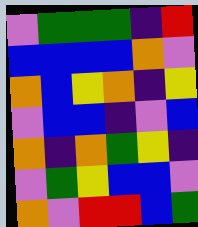[["violet", "green", "green", "green", "indigo", "red"], ["blue", "blue", "blue", "blue", "orange", "violet"], ["orange", "blue", "yellow", "orange", "indigo", "yellow"], ["violet", "blue", "blue", "indigo", "violet", "blue"], ["orange", "indigo", "orange", "green", "yellow", "indigo"], ["violet", "green", "yellow", "blue", "blue", "violet"], ["orange", "violet", "red", "red", "blue", "green"]]